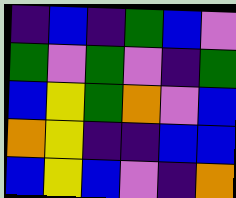[["indigo", "blue", "indigo", "green", "blue", "violet"], ["green", "violet", "green", "violet", "indigo", "green"], ["blue", "yellow", "green", "orange", "violet", "blue"], ["orange", "yellow", "indigo", "indigo", "blue", "blue"], ["blue", "yellow", "blue", "violet", "indigo", "orange"]]